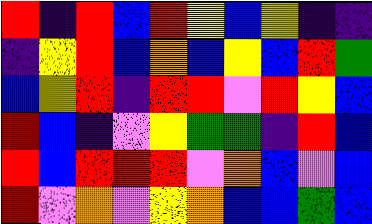[["red", "indigo", "red", "blue", "red", "yellow", "blue", "yellow", "indigo", "indigo"], ["indigo", "yellow", "red", "blue", "orange", "blue", "yellow", "blue", "red", "green"], ["blue", "yellow", "red", "indigo", "red", "red", "violet", "red", "yellow", "blue"], ["red", "blue", "indigo", "violet", "yellow", "green", "green", "indigo", "red", "blue"], ["red", "blue", "red", "red", "red", "violet", "orange", "blue", "violet", "blue"], ["red", "violet", "orange", "violet", "yellow", "orange", "blue", "blue", "green", "blue"]]